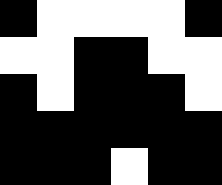[["black", "white", "white", "white", "white", "black"], ["white", "white", "black", "black", "white", "white"], ["black", "white", "black", "black", "black", "white"], ["black", "black", "black", "black", "black", "black"], ["black", "black", "black", "white", "black", "black"]]